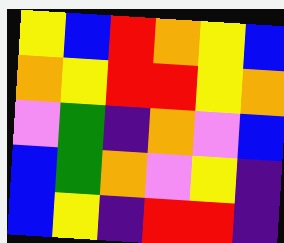[["yellow", "blue", "red", "orange", "yellow", "blue"], ["orange", "yellow", "red", "red", "yellow", "orange"], ["violet", "green", "indigo", "orange", "violet", "blue"], ["blue", "green", "orange", "violet", "yellow", "indigo"], ["blue", "yellow", "indigo", "red", "red", "indigo"]]